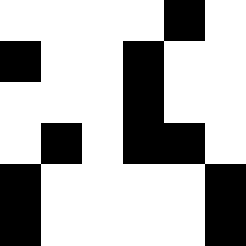[["white", "white", "white", "white", "black", "white"], ["black", "white", "white", "black", "white", "white"], ["white", "white", "white", "black", "white", "white"], ["white", "black", "white", "black", "black", "white"], ["black", "white", "white", "white", "white", "black"], ["black", "white", "white", "white", "white", "black"]]